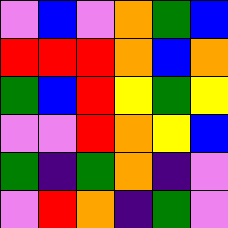[["violet", "blue", "violet", "orange", "green", "blue"], ["red", "red", "red", "orange", "blue", "orange"], ["green", "blue", "red", "yellow", "green", "yellow"], ["violet", "violet", "red", "orange", "yellow", "blue"], ["green", "indigo", "green", "orange", "indigo", "violet"], ["violet", "red", "orange", "indigo", "green", "violet"]]